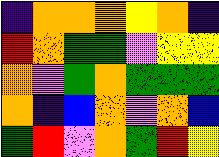[["indigo", "orange", "orange", "orange", "yellow", "orange", "indigo"], ["red", "orange", "green", "green", "violet", "yellow", "yellow"], ["orange", "violet", "green", "orange", "green", "green", "green"], ["orange", "indigo", "blue", "orange", "violet", "orange", "blue"], ["green", "red", "violet", "orange", "green", "red", "yellow"]]